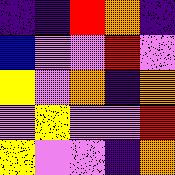[["indigo", "indigo", "red", "orange", "indigo"], ["blue", "violet", "violet", "red", "violet"], ["yellow", "violet", "orange", "indigo", "orange"], ["violet", "yellow", "violet", "violet", "red"], ["yellow", "violet", "violet", "indigo", "orange"]]